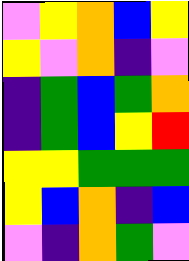[["violet", "yellow", "orange", "blue", "yellow"], ["yellow", "violet", "orange", "indigo", "violet"], ["indigo", "green", "blue", "green", "orange"], ["indigo", "green", "blue", "yellow", "red"], ["yellow", "yellow", "green", "green", "green"], ["yellow", "blue", "orange", "indigo", "blue"], ["violet", "indigo", "orange", "green", "violet"]]